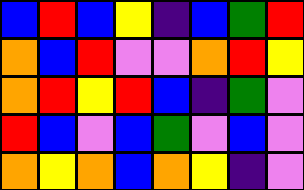[["blue", "red", "blue", "yellow", "indigo", "blue", "green", "red"], ["orange", "blue", "red", "violet", "violet", "orange", "red", "yellow"], ["orange", "red", "yellow", "red", "blue", "indigo", "green", "violet"], ["red", "blue", "violet", "blue", "green", "violet", "blue", "violet"], ["orange", "yellow", "orange", "blue", "orange", "yellow", "indigo", "violet"]]